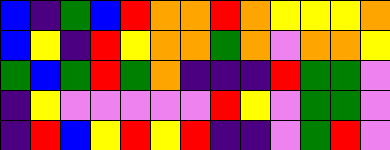[["blue", "indigo", "green", "blue", "red", "orange", "orange", "red", "orange", "yellow", "yellow", "yellow", "orange"], ["blue", "yellow", "indigo", "red", "yellow", "orange", "orange", "green", "orange", "violet", "orange", "orange", "yellow"], ["green", "blue", "green", "red", "green", "orange", "indigo", "indigo", "indigo", "red", "green", "green", "violet"], ["indigo", "yellow", "violet", "violet", "violet", "violet", "violet", "red", "yellow", "violet", "green", "green", "violet"], ["indigo", "red", "blue", "yellow", "red", "yellow", "red", "indigo", "indigo", "violet", "green", "red", "violet"]]